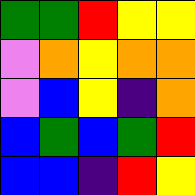[["green", "green", "red", "yellow", "yellow"], ["violet", "orange", "yellow", "orange", "orange"], ["violet", "blue", "yellow", "indigo", "orange"], ["blue", "green", "blue", "green", "red"], ["blue", "blue", "indigo", "red", "yellow"]]